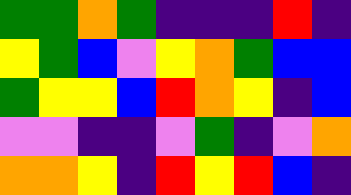[["green", "green", "orange", "green", "indigo", "indigo", "indigo", "red", "indigo"], ["yellow", "green", "blue", "violet", "yellow", "orange", "green", "blue", "blue"], ["green", "yellow", "yellow", "blue", "red", "orange", "yellow", "indigo", "blue"], ["violet", "violet", "indigo", "indigo", "violet", "green", "indigo", "violet", "orange"], ["orange", "orange", "yellow", "indigo", "red", "yellow", "red", "blue", "indigo"]]